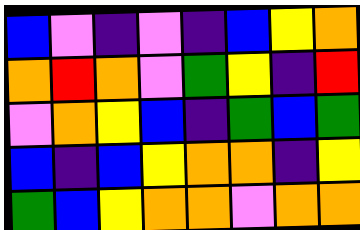[["blue", "violet", "indigo", "violet", "indigo", "blue", "yellow", "orange"], ["orange", "red", "orange", "violet", "green", "yellow", "indigo", "red"], ["violet", "orange", "yellow", "blue", "indigo", "green", "blue", "green"], ["blue", "indigo", "blue", "yellow", "orange", "orange", "indigo", "yellow"], ["green", "blue", "yellow", "orange", "orange", "violet", "orange", "orange"]]